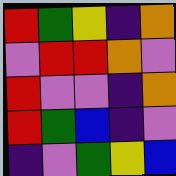[["red", "green", "yellow", "indigo", "orange"], ["violet", "red", "red", "orange", "violet"], ["red", "violet", "violet", "indigo", "orange"], ["red", "green", "blue", "indigo", "violet"], ["indigo", "violet", "green", "yellow", "blue"]]